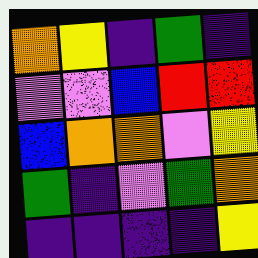[["orange", "yellow", "indigo", "green", "indigo"], ["violet", "violet", "blue", "red", "red"], ["blue", "orange", "orange", "violet", "yellow"], ["green", "indigo", "violet", "green", "orange"], ["indigo", "indigo", "indigo", "indigo", "yellow"]]